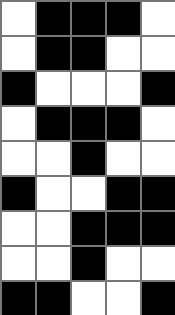[["white", "black", "black", "black", "white"], ["white", "black", "black", "white", "white"], ["black", "white", "white", "white", "black"], ["white", "black", "black", "black", "white"], ["white", "white", "black", "white", "white"], ["black", "white", "white", "black", "black"], ["white", "white", "black", "black", "black"], ["white", "white", "black", "white", "white"], ["black", "black", "white", "white", "black"]]